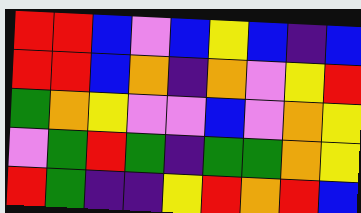[["red", "red", "blue", "violet", "blue", "yellow", "blue", "indigo", "blue"], ["red", "red", "blue", "orange", "indigo", "orange", "violet", "yellow", "red"], ["green", "orange", "yellow", "violet", "violet", "blue", "violet", "orange", "yellow"], ["violet", "green", "red", "green", "indigo", "green", "green", "orange", "yellow"], ["red", "green", "indigo", "indigo", "yellow", "red", "orange", "red", "blue"]]